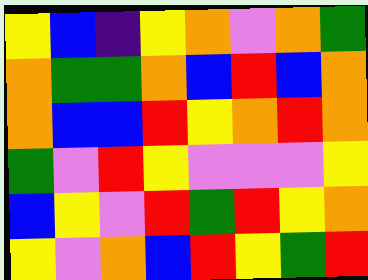[["yellow", "blue", "indigo", "yellow", "orange", "violet", "orange", "green"], ["orange", "green", "green", "orange", "blue", "red", "blue", "orange"], ["orange", "blue", "blue", "red", "yellow", "orange", "red", "orange"], ["green", "violet", "red", "yellow", "violet", "violet", "violet", "yellow"], ["blue", "yellow", "violet", "red", "green", "red", "yellow", "orange"], ["yellow", "violet", "orange", "blue", "red", "yellow", "green", "red"]]